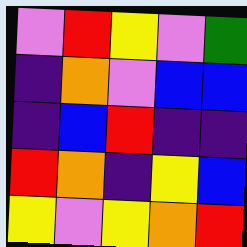[["violet", "red", "yellow", "violet", "green"], ["indigo", "orange", "violet", "blue", "blue"], ["indigo", "blue", "red", "indigo", "indigo"], ["red", "orange", "indigo", "yellow", "blue"], ["yellow", "violet", "yellow", "orange", "red"]]